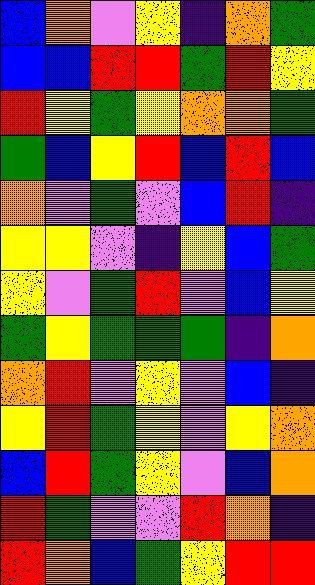[["blue", "orange", "violet", "yellow", "indigo", "orange", "green"], ["blue", "blue", "red", "red", "green", "red", "yellow"], ["red", "yellow", "green", "yellow", "orange", "orange", "green"], ["green", "blue", "yellow", "red", "blue", "red", "blue"], ["orange", "violet", "green", "violet", "blue", "red", "indigo"], ["yellow", "yellow", "violet", "indigo", "yellow", "blue", "green"], ["yellow", "violet", "green", "red", "violet", "blue", "yellow"], ["green", "yellow", "green", "green", "green", "indigo", "orange"], ["orange", "red", "violet", "yellow", "violet", "blue", "indigo"], ["yellow", "red", "green", "yellow", "violet", "yellow", "orange"], ["blue", "red", "green", "yellow", "violet", "blue", "orange"], ["red", "green", "violet", "violet", "red", "orange", "indigo"], ["red", "orange", "blue", "green", "yellow", "red", "red"]]